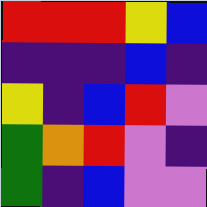[["red", "red", "red", "yellow", "blue"], ["indigo", "indigo", "indigo", "blue", "indigo"], ["yellow", "indigo", "blue", "red", "violet"], ["green", "orange", "red", "violet", "indigo"], ["green", "indigo", "blue", "violet", "violet"]]